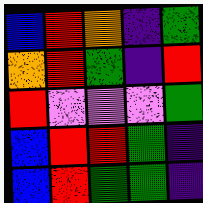[["blue", "red", "orange", "indigo", "green"], ["orange", "red", "green", "indigo", "red"], ["red", "violet", "violet", "violet", "green"], ["blue", "red", "red", "green", "indigo"], ["blue", "red", "green", "green", "indigo"]]